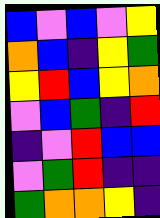[["blue", "violet", "blue", "violet", "yellow"], ["orange", "blue", "indigo", "yellow", "green"], ["yellow", "red", "blue", "yellow", "orange"], ["violet", "blue", "green", "indigo", "red"], ["indigo", "violet", "red", "blue", "blue"], ["violet", "green", "red", "indigo", "indigo"], ["green", "orange", "orange", "yellow", "indigo"]]